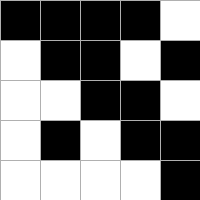[["black", "black", "black", "black", "white"], ["white", "black", "black", "white", "black"], ["white", "white", "black", "black", "white"], ["white", "black", "white", "black", "black"], ["white", "white", "white", "white", "black"]]